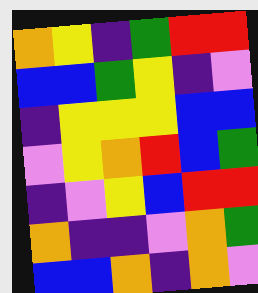[["orange", "yellow", "indigo", "green", "red", "red"], ["blue", "blue", "green", "yellow", "indigo", "violet"], ["indigo", "yellow", "yellow", "yellow", "blue", "blue"], ["violet", "yellow", "orange", "red", "blue", "green"], ["indigo", "violet", "yellow", "blue", "red", "red"], ["orange", "indigo", "indigo", "violet", "orange", "green"], ["blue", "blue", "orange", "indigo", "orange", "violet"]]